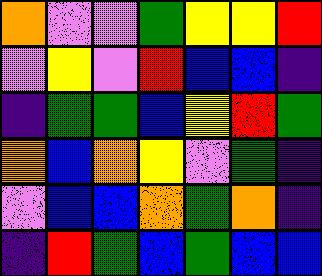[["orange", "violet", "violet", "green", "yellow", "yellow", "red"], ["violet", "yellow", "violet", "red", "blue", "blue", "indigo"], ["indigo", "green", "green", "blue", "yellow", "red", "green"], ["orange", "blue", "orange", "yellow", "violet", "green", "indigo"], ["violet", "blue", "blue", "orange", "green", "orange", "indigo"], ["indigo", "red", "green", "blue", "green", "blue", "blue"]]